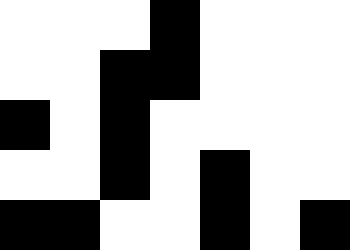[["white", "white", "white", "black", "white", "white", "white"], ["white", "white", "black", "black", "white", "white", "white"], ["black", "white", "black", "white", "white", "white", "white"], ["white", "white", "black", "white", "black", "white", "white"], ["black", "black", "white", "white", "black", "white", "black"]]